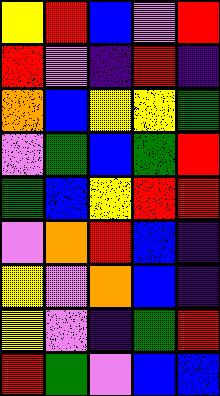[["yellow", "red", "blue", "violet", "red"], ["red", "violet", "indigo", "red", "indigo"], ["orange", "blue", "yellow", "yellow", "green"], ["violet", "green", "blue", "green", "red"], ["green", "blue", "yellow", "red", "red"], ["violet", "orange", "red", "blue", "indigo"], ["yellow", "violet", "orange", "blue", "indigo"], ["yellow", "violet", "indigo", "green", "red"], ["red", "green", "violet", "blue", "blue"]]